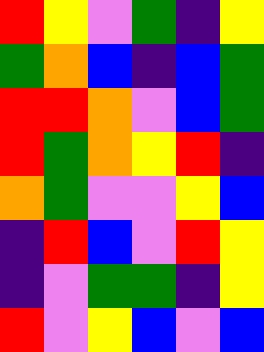[["red", "yellow", "violet", "green", "indigo", "yellow"], ["green", "orange", "blue", "indigo", "blue", "green"], ["red", "red", "orange", "violet", "blue", "green"], ["red", "green", "orange", "yellow", "red", "indigo"], ["orange", "green", "violet", "violet", "yellow", "blue"], ["indigo", "red", "blue", "violet", "red", "yellow"], ["indigo", "violet", "green", "green", "indigo", "yellow"], ["red", "violet", "yellow", "blue", "violet", "blue"]]